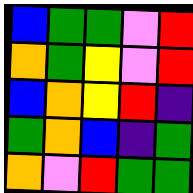[["blue", "green", "green", "violet", "red"], ["orange", "green", "yellow", "violet", "red"], ["blue", "orange", "yellow", "red", "indigo"], ["green", "orange", "blue", "indigo", "green"], ["orange", "violet", "red", "green", "green"]]